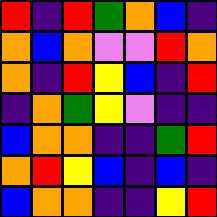[["red", "indigo", "red", "green", "orange", "blue", "indigo"], ["orange", "blue", "orange", "violet", "violet", "red", "orange"], ["orange", "indigo", "red", "yellow", "blue", "indigo", "red"], ["indigo", "orange", "green", "yellow", "violet", "indigo", "indigo"], ["blue", "orange", "orange", "indigo", "indigo", "green", "red"], ["orange", "red", "yellow", "blue", "indigo", "blue", "indigo"], ["blue", "orange", "orange", "indigo", "indigo", "yellow", "red"]]